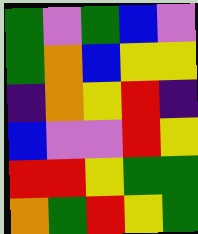[["green", "violet", "green", "blue", "violet"], ["green", "orange", "blue", "yellow", "yellow"], ["indigo", "orange", "yellow", "red", "indigo"], ["blue", "violet", "violet", "red", "yellow"], ["red", "red", "yellow", "green", "green"], ["orange", "green", "red", "yellow", "green"]]